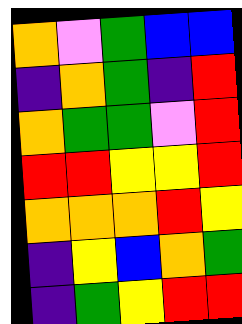[["orange", "violet", "green", "blue", "blue"], ["indigo", "orange", "green", "indigo", "red"], ["orange", "green", "green", "violet", "red"], ["red", "red", "yellow", "yellow", "red"], ["orange", "orange", "orange", "red", "yellow"], ["indigo", "yellow", "blue", "orange", "green"], ["indigo", "green", "yellow", "red", "red"]]